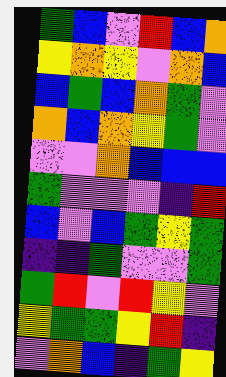[["green", "blue", "violet", "red", "blue", "orange"], ["yellow", "orange", "yellow", "violet", "orange", "blue"], ["blue", "green", "blue", "orange", "green", "violet"], ["orange", "blue", "orange", "yellow", "green", "violet"], ["violet", "violet", "orange", "blue", "blue", "blue"], ["green", "violet", "violet", "violet", "indigo", "red"], ["blue", "violet", "blue", "green", "yellow", "green"], ["indigo", "indigo", "green", "violet", "violet", "green"], ["green", "red", "violet", "red", "yellow", "violet"], ["yellow", "green", "green", "yellow", "red", "indigo"], ["violet", "orange", "blue", "indigo", "green", "yellow"]]